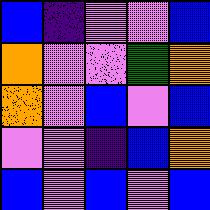[["blue", "indigo", "violet", "violet", "blue"], ["orange", "violet", "violet", "green", "orange"], ["orange", "violet", "blue", "violet", "blue"], ["violet", "violet", "indigo", "blue", "orange"], ["blue", "violet", "blue", "violet", "blue"]]